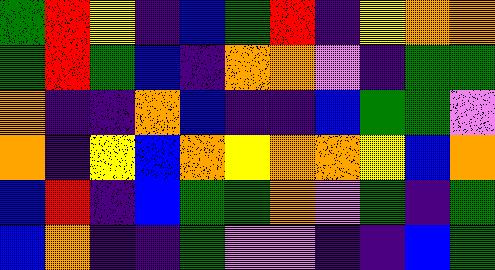[["green", "red", "yellow", "indigo", "blue", "green", "red", "indigo", "yellow", "orange", "orange"], ["green", "red", "green", "blue", "indigo", "orange", "orange", "violet", "indigo", "green", "green"], ["orange", "indigo", "indigo", "orange", "blue", "indigo", "indigo", "blue", "green", "green", "violet"], ["orange", "indigo", "yellow", "blue", "orange", "yellow", "orange", "orange", "yellow", "blue", "orange"], ["blue", "red", "indigo", "blue", "green", "green", "orange", "violet", "green", "indigo", "green"], ["blue", "orange", "indigo", "indigo", "green", "violet", "violet", "indigo", "indigo", "blue", "green"]]